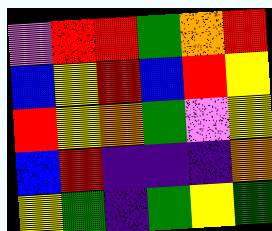[["violet", "red", "red", "green", "orange", "red"], ["blue", "yellow", "red", "blue", "red", "yellow"], ["red", "yellow", "orange", "green", "violet", "yellow"], ["blue", "red", "indigo", "indigo", "indigo", "orange"], ["yellow", "green", "indigo", "green", "yellow", "green"]]